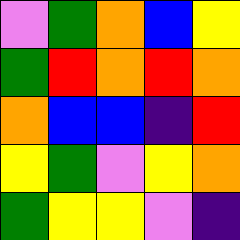[["violet", "green", "orange", "blue", "yellow"], ["green", "red", "orange", "red", "orange"], ["orange", "blue", "blue", "indigo", "red"], ["yellow", "green", "violet", "yellow", "orange"], ["green", "yellow", "yellow", "violet", "indigo"]]